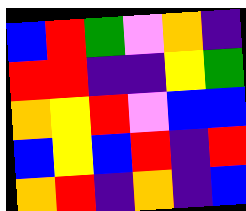[["blue", "red", "green", "violet", "orange", "indigo"], ["red", "red", "indigo", "indigo", "yellow", "green"], ["orange", "yellow", "red", "violet", "blue", "blue"], ["blue", "yellow", "blue", "red", "indigo", "red"], ["orange", "red", "indigo", "orange", "indigo", "blue"]]